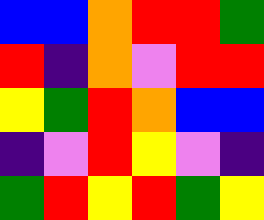[["blue", "blue", "orange", "red", "red", "green"], ["red", "indigo", "orange", "violet", "red", "red"], ["yellow", "green", "red", "orange", "blue", "blue"], ["indigo", "violet", "red", "yellow", "violet", "indigo"], ["green", "red", "yellow", "red", "green", "yellow"]]